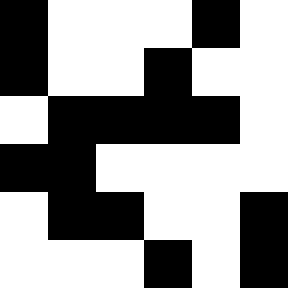[["black", "white", "white", "white", "black", "white"], ["black", "white", "white", "black", "white", "white"], ["white", "black", "black", "black", "black", "white"], ["black", "black", "white", "white", "white", "white"], ["white", "black", "black", "white", "white", "black"], ["white", "white", "white", "black", "white", "black"]]